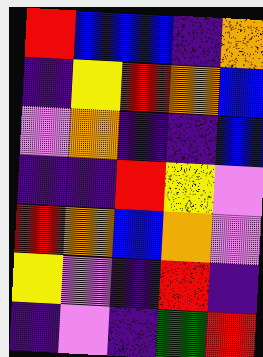[["red", "blue", "blue", "indigo", "orange"], ["indigo", "yellow", "red", "orange", "blue"], ["violet", "orange", "indigo", "indigo", "blue"], ["indigo", "indigo", "red", "yellow", "violet"], ["red", "orange", "blue", "orange", "violet"], ["yellow", "violet", "indigo", "red", "indigo"], ["indigo", "violet", "indigo", "green", "red"]]